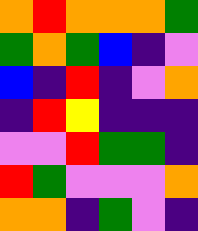[["orange", "red", "orange", "orange", "orange", "green"], ["green", "orange", "green", "blue", "indigo", "violet"], ["blue", "indigo", "red", "indigo", "violet", "orange"], ["indigo", "red", "yellow", "indigo", "indigo", "indigo"], ["violet", "violet", "red", "green", "green", "indigo"], ["red", "green", "violet", "violet", "violet", "orange"], ["orange", "orange", "indigo", "green", "violet", "indigo"]]